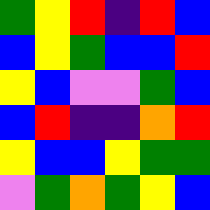[["green", "yellow", "red", "indigo", "red", "blue"], ["blue", "yellow", "green", "blue", "blue", "red"], ["yellow", "blue", "violet", "violet", "green", "blue"], ["blue", "red", "indigo", "indigo", "orange", "red"], ["yellow", "blue", "blue", "yellow", "green", "green"], ["violet", "green", "orange", "green", "yellow", "blue"]]